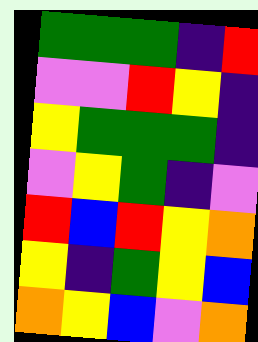[["green", "green", "green", "indigo", "red"], ["violet", "violet", "red", "yellow", "indigo"], ["yellow", "green", "green", "green", "indigo"], ["violet", "yellow", "green", "indigo", "violet"], ["red", "blue", "red", "yellow", "orange"], ["yellow", "indigo", "green", "yellow", "blue"], ["orange", "yellow", "blue", "violet", "orange"]]